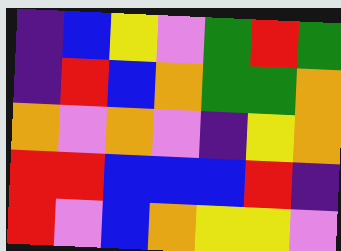[["indigo", "blue", "yellow", "violet", "green", "red", "green"], ["indigo", "red", "blue", "orange", "green", "green", "orange"], ["orange", "violet", "orange", "violet", "indigo", "yellow", "orange"], ["red", "red", "blue", "blue", "blue", "red", "indigo"], ["red", "violet", "blue", "orange", "yellow", "yellow", "violet"]]